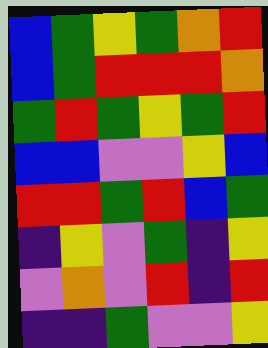[["blue", "green", "yellow", "green", "orange", "red"], ["blue", "green", "red", "red", "red", "orange"], ["green", "red", "green", "yellow", "green", "red"], ["blue", "blue", "violet", "violet", "yellow", "blue"], ["red", "red", "green", "red", "blue", "green"], ["indigo", "yellow", "violet", "green", "indigo", "yellow"], ["violet", "orange", "violet", "red", "indigo", "red"], ["indigo", "indigo", "green", "violet", "violet", "yellow"]]